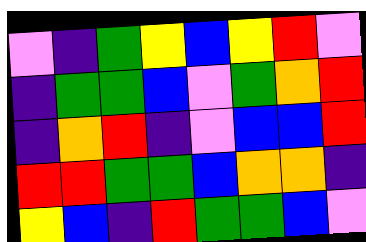[["violet", "indigo", "green", "yellow", "blue", "yellow", "red", "violet"], ["indigo", "green", "green", "blue", "violet", "green", "orange", "red"], ["indigo", "orange", "red", "indigo", "violet", "blue", "blue", "red"], ["red", "red", "green", "green", "blue", "orange", "orange", "indigo"], ["yellow", "blue", "indigo", "red", "green", "green", "blue", "violet"]]